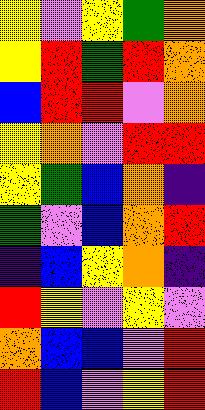[["yellow", "violet", "yellow", "green", "orange"], ["yellow", "red", "green", "red", "orange"], ["blue", "red", "red", "violet", "orange"], ["yellow", "orange", "violet", "red", "red"], ["yellow", "green", "blue", "orange", "indigo"], ["green", "violet", "blue", "orange", "red"], ["indigo", "blue", "yellow", "orange", "indigo"], ["red", "yellow", "violet", "yellow", "violet"], ["orange", "blue", "blue", "violet", "red"], ["red", "blue", "violet", "yellow", "red"]]